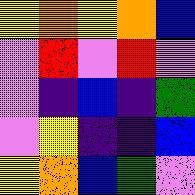[["yellow", "orange", "yellow", "orange", "blue"], ["violet", "red", "violet", "red", "violet"], ["violet", "indigo", "blue", "indigo", "green"], ["violet", "yellow", "indigo", "indigo", "blue"], ["yellow", "orange", "blue", "green", "violet"]]